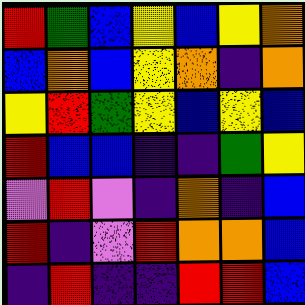[["red", "green", "blue", "yellow", "blue", "yellow", "orange"], ["blue", "orange", "blue", "yellow", "orange", "indigo", "orange"], ["yellow", "red", "green", "yellow", "blue", "yellow", "blue"], ["red", "blue", "blue", "indigo", "indigo", "green", "yellow"], ["violet", "red", "violet", "indigo", "orange", "indigo", "blue"], ["red", "indigo", "violet", "red", "orange", "orange", "blue"], ["indigo", "red", "indigo", "indigo", "red", "red", "blue"]]